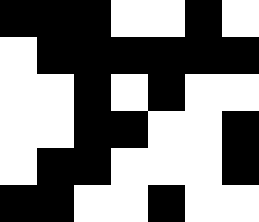[["black", "black", "black", "white", "white", "black", "white"], ["white", "black", "black", "black", "black", "black", "black"], ["white", "white", "black", "white", "black", "white", "white"], ["white", "white", "black", "black", "white", "white", "black"], ["white", "black", "black", "white", "white", "white", "black"], ["black", "black", "white", "white", "black", "white", "white"]]